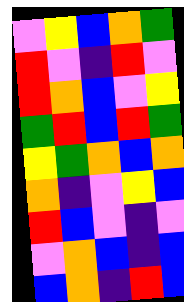[["violet", "yellow", "blue", "orange", "green"], ["red", "violet", "indigo", "red", "violet"], ["red", "orange", "blue", "violet", "yellow"], ["green", "red", "blue", "red", "green"], ["yellow", "green", "orange", "blue", "orange"], ["orange", "indigo", "violet", "yellow", "blue"], ["red", "blue", "violet", "indigo", "violet"], ["violet", "orange", "blue", "indigo", "blue"], ["blue", "orange", "indigo", "red", "blue"]]